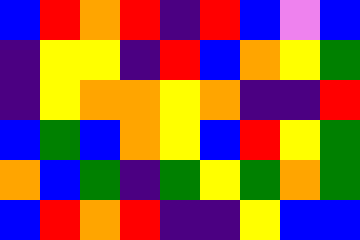[["blue", "red", "orange", "red", "indigo", "red", "blue", "violet", "blue"], ["indigo", "yellow", "yellow", "indigo", "red", "blue", "orange", "yellow", "green"], ["indigo", "yellow", "orange", "orange", "yellow", "orange", "indigo", "indigo", "red"], ["blue", "green", "blue", "orange", "yellow", "blue", "red", "yellow", "green"], ["orange", "blue", "green", "indigo", "green", "yellow", "green", "orange", "green"], ["blue", "red", "orange", "red", "indigo", "indigo", "yellow", "blue", "blue"]]